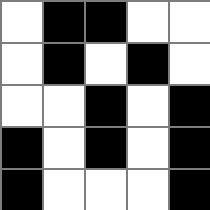[["white", "black", "black", "white", "white"], ["white", "black", "white", "black", "white"], ["white", "white", "black", "white", "black"], ["black", "white", "black", "white", "black"], ["black", "white", "white", "white", "black"]]